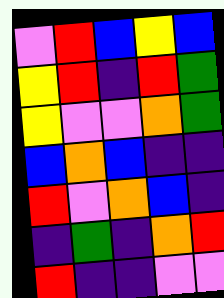[["violet", "red", "blue", "yellow", "blue"], ["yellow", "red", "indigo", "red", "green"], ["yellow", "violet", "violet", "orange", "green"], ["blue", "orange", "blue", "indigo", "indigo"], ["red", "violet", "orange", "blue", "indigo"], ["indigo", "green", "indigo", "orange", "red"], ["red", "indigo", "indigo", "violet", "violet"]]